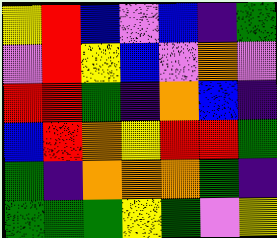[["yellow", "red", "blue", "violet", "blue", "indigo", "green"], ["violet", "red", "yellow", "blue", "violet", "orange", "violet"], ["red", "red", "green", "indigo", "orange", "blue", "indigo"], ["blue", "red", "orange", "yellow", "red", "red", "green"], ["green", "indigo", "orange", "orange", "orange", "green", "indigo"], ["green", "green", "green", "yellow", "green", "violet", "yellow"]]